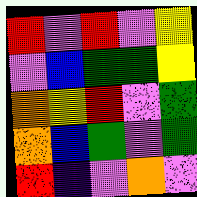[["red", "violet", "red", "violet", "yellow"], ["violet", "blue", "green", "green", "yellow"], ["orange", "yellow", "red", "violet", "green"], ["orange", "blue", "green", "violet", "green"], ["red", "indigo", "violet", "orange", "violet"]]